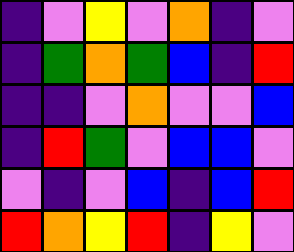[["indigo", "violet", "yellow", "violet", "orange", "indigo", "violet"], ["indigo", "green", "orange", "green", "blue", "indigo", "red"], ["indigo", "indigo", "violet", "orange", "violet", "violet", "blue"], ["indigo", "red", "green", "violet", "blue", "blue", "violet"], ["violet", "indigo", "violet", "blue", "indigo", "blue", "red"], ["red", "orange", "yellow", "red", "indigo", "yellow", "violet"]]